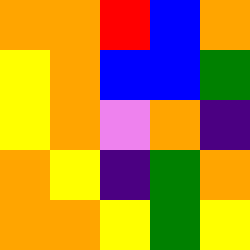[["orange", "orange", "red", "blue", "orange"], ["yellow", "orange", "blue", "blue", "green"], ["yellow", "orange", "violet", "orange", "indigo"], ["orange", "yellow", "indigo", "green", "orange"], ["orange", "orange", "yellow", "green", "yellow"]]